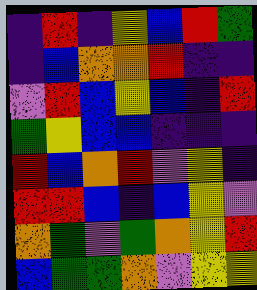[["indigo", "red", "indigo", "yellow", "blue", "red", "green"], ["indigo", "blue", "orange", "orange", "red", "indigo", "indigo"], ["violet", "red", "blue", "yellow", "blue", "indigo", "red"], ["green", "yellow", "blue", "blue", "indigo", "indigo", "indigo"], ["red", "blue", "orange", "red", "violet", "yellow", "indigo"], ["red", "red", "blue", "indigo", "blue", "yellow", "violet"], ["orange", "green", "violet", "green", "orange", "yellow", "red"], ["blue", "green", "green", "orange", "violet", "yellow", "yellow"]]